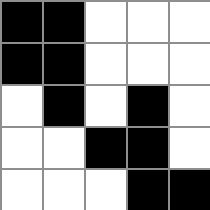[["black", "black", "white", "white", "white"], ["black", "black", "white", "white", "white"], ["white", "black", "white", "black", "white"], ["white", "white", "black", "black", "white"], ["white", "white", "white", "black", "black"]]